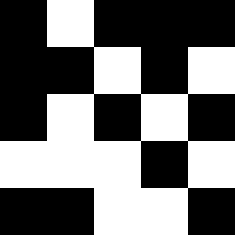[["black", "white", "black", "black", "black"], ["black", "black", "white", "black", "white"], ["black", "white", "black", "white", "black"], ["white", "white", "white", "black", "white"], ["black", "black", "white", "white", "black"]]